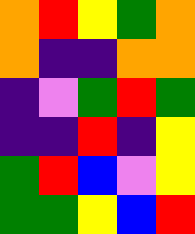[["orange", "red", "yellow", "green", "orange"], ["orange", "indigo", "indigo", "orange", "orange"], ["indigo", "violet", "green", "red", "green"], ["indigo", "indigo", "red", "indigo", "yellow"], ["green", "red", "blue", "violet", "yellow"], ["green", "green", "yellow", "blue", "red"]]